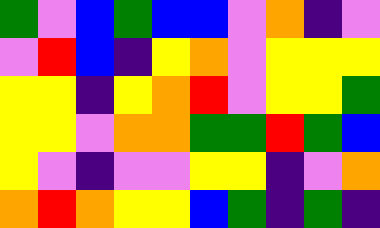[["green", "violet", "blue", "green", "blue", "blue", "violet", "orange", "indigo", "violet"], ["violet", "red", "blue", "indigo", "yellow", "orange", "violet", "yellow", "yellow", "yellow"], ["yellow", "yellow", "indigo", "yellow", "orange", "red", "violet", "yellow", "yellow", "green"], ["yellow", "yellow", "violet", "orange", "orange", "green", "green", "red", "green", "blue"], ["yellow", "violet", "indigo", "violet", "violet", "yellow", "yellow", "indigo", "violet", "orange"], ["orange", "red", "orange", "yellow", "yellow", "blue", "green", "indigo", "green", "indigo"]]